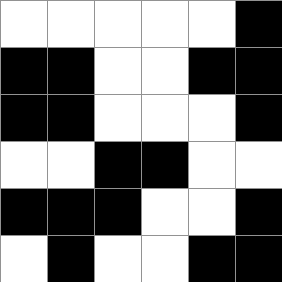[["white", "white", "white", "white", "white", "black"], ["black", "black", "white", "white", "black", "black"], ["black", "black", "white", "white", "white", "black"], ["white", "white", "black", "black", "white", "white"], ["black", "black", "black", "white", "white", "black"], ["white", "black", "white", "white", "black", "black"]]